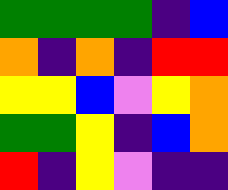[["green", "green", "green", "green", "indigo", "blue"], ["orange", "indigo", "orange", "indigo", "red", "red"], ["yellow", "yellow", "blue", "violet", "yellow", "orange"], ["green", "green", "yellow", "indigo", "blue", "orange"], ["red", "indigo", "yellow", "violet", "indigo", "indigo"]]